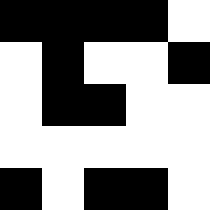[["black", "black", "black", "black", "white"], ["white", "black", "white", "white", "black"], ["white", "black", "black", "white", "white"], ["white", "white", "white", "white", "white"], ["black", "white", "black", "black", "white"]]